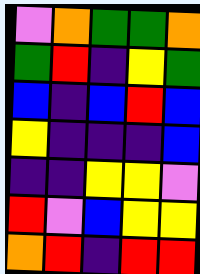[["violet", "orange", "green", "green", "orange"], ["green", "red", "indigo", "yellow", "green"], ["blue", "indigo", "blue", "red", "blue"], ["yellow", "indigo", "indigo", "indigo", "blue"], ["indigo", "indigo", "yellow", "yellow", "violet"], ["red", "violet", "blue", "yellow", "yellow"], ["orange", "red", "indigo", "red", "red"]]